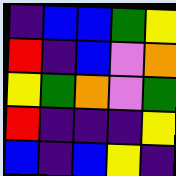[["indigo", "blue", "blue", "green", "yellow"], ["red", "indigo", "blue", "violet", "orange"], ["yellow", "green", "orange", "violet", "green"], ["red", "indigo", "indigo", "indigo", "yellow"], ["blue", "indigo", "blue", "yellow", "indigo"]]